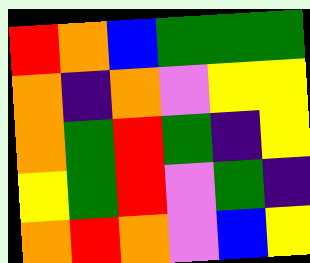[["red", "orange", "blue", "green", "green", "green"], ["orange", "indigo", "orange", "violet", "yellow", "yellow"], ["orange", "green", "red", "green", "indigo", "yellow"], ["yellow", "green", "red", "violet", "green", "indigo"], ["orange", "red", "orange", "violet", "blue", "yellow"]]